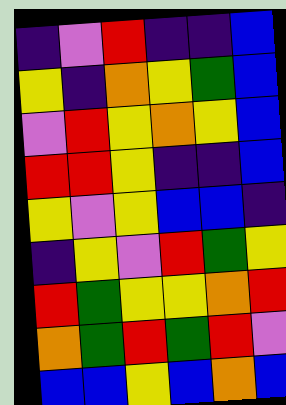[["indigo", "violet", "red", "indigo", "indigo", "blue"], ["yellow", "indigo", "orange", "yellow", "green", "blue"], ["violet", "red", "yellow", "orange", "yellow", "blue"], ["red", "red", "yellow", "indigo", "indigo", "blue"], ["yellow", "violet", "yellow", "blue", "blue", "indigo"], ["indigo", "yellow", "violet", "red", "green", "yellow"], ["red", "green", "yellow", "yellow", "orange", "red"], ["orange", "green", "red", "green", "red", "violet"], ["blue", "blue", "yellow", "blue", "orange", "blue"]]